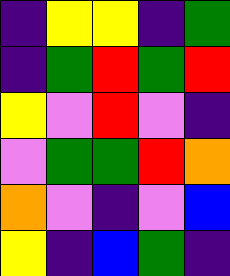[["indigo", "yellow", "yellow", "indigo", "green"], ["indigo", "green", "red", "green", "red"], ["yellow", "violet", "red", "violet", "indigo"], ["violet", "green", "green", "red", "orange"], ["orange", "violet", "indigo", "violet", "blue"], ["yellow", "indigo", "blue", "green", "indigo"]]